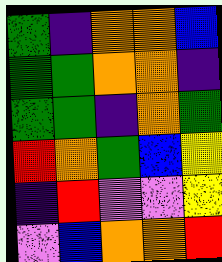[["green", "indigo", "orange", "orange", "blue"], ["green", "green", "orange", "orange", "indigo"], ["green", "green", "indigo", "orange", "green"], ["red", "orange", "green", "blue", "yellow"], ["indigo", "red", "violet", "violet", "yellow"], ["violet", "blue", "orange", "orange", "red"]]